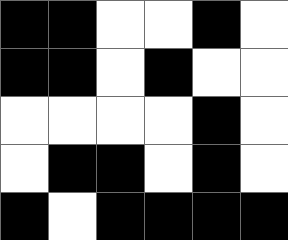[["black", "black", "white", "white", "black", "white"], ["black", "black", "white", "black", "white", "white"], ["white", "white", "white", "white", "black", "white"], ["white", "black", "black", "white", "black", "white"], ["black", "white", "black", "black", "black", "black"]]